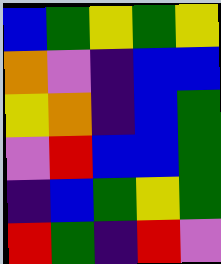[["blue", "green", "yellow", "green", "yellow"], ["orange", "violet", "indigo", "blue", "blue"], ["yellow", "orange", "indigo", "blue", "green"], ["violet", "red", "blue", "blue", "green"], ["indigo", "blue", "green", "yellow", "green"], ["red", "green", "indigo", "red", "violet"]]